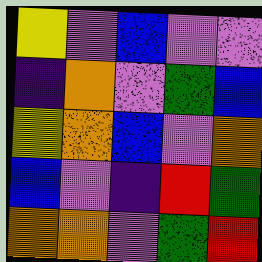[["yellow", "violet", "blue", "violet", "violet"], ["indigo", "orange", "violet", "green", "blue"], ["yellow", "orange", "blue", "violet", "orange"], ["blue", "violet", "indigo", "red", "green"], ["orange", "orange", "violet", "green", "red"]]